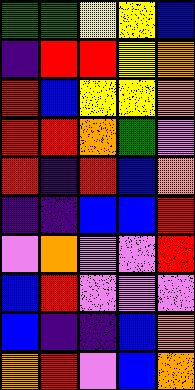[["green", "green", "yellow", "yellow", "blue"], ["indigo", "red", "red", "yellow", "orange"], ["red", "blue", "yellow", "yellow", "orange"], ["red", "red", "orange", "green", "violet"], ["red", "indigo", "red", "blue", "orange"], ["indigo", "indigo", "blue", "blue", "red"], ["violet", "orange", "violet", "violet", "red"], ["blue", "red", "violet", "violet", "violet"], ["blue", "indigo", "indigo", "blue", "orange"], ["orange", "red", "violet", "blue", "orange"]]